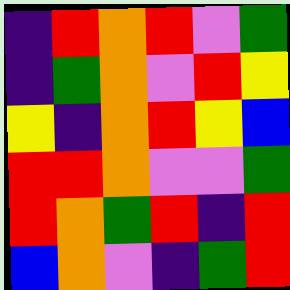[["indigo", "red", "orange", "red", "violet", "green"], ["indigo", "green", "orange", "violet", "red", "yellow"], ["yellow", "indigo", "orange", "red", "yellow", "blue"], ["red", "red", "orange", "violet", "violet", "green"], ["red", "orange", "green", "red", "indigo", "red"], ["blue", "orange", "violet", "indigo", "green", "red"]]